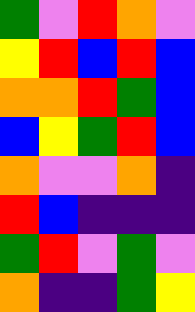[["green", "violet", "red", "orange", "violet"], ["yellow", "red", "blue", "red", "blue"], ["orange", "orange", "red", "green", "blue"], ["blue", "yellow", "green", "red", "blue"], ["orange", "violet", "violet", "orange", "indigo"], ["red", "blue", "indigo", "indigo", "indigo"], ["green", "red", "violet", "green", "violet"], ["orange", "indigo", "indigo", "green", "yellow"]]